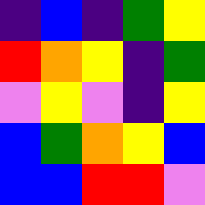[["indigo", "blue", "indigo", "green", "yellow"], ["red", "orange", "yellow", "indigo", "green"], ["violet", "yellow", "violet", "indigo", "yellow"], ["blue", "green", "orange", "yellow", "blue"], ["blue", "blue", "red", "red", "violet"]]